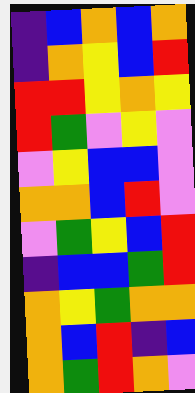[["indigo", "blue", "orange", "blue", "orange"], ["indigo", "orange", "yellow", "blue", "red"], ["red", "red", "yellow", "orange", "yellow"], ["red", "green", "violet", "yellow", "violet"], ["violet", "yellow", "blue", "blue", "violet"], ["orange", "orange", "blue", "red", "violet"], ["violet", "green", "yellow", "blue", "red"], ["indigo", "blue", "blue", "green", "red"], ["orange", "yellow", "green", "orange", "orange"], ["orange", "blue", "red", "indigo", "blue"], ["orange", "green", "red", "orange", "violet"]]